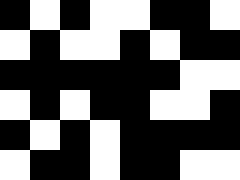[["black", "white", "black", "white", "white", "black", "black", "white"], ["white", "black", "white", "white", "black", "white", "black", "black"], ["black", "black", "black", "black", "black", "black", "white", "white"], ["white", "black", "white", "black", "black", "white", "white", "black"], ["black", "white", "black", "white", "black", "black", "black", "black"], ["white", "black", "black", "white", "black", "black", "white", "white"]]